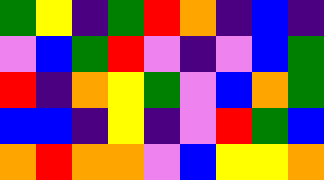[["green", "yellow", "indigo", "green", "red", "orange", "indigo", "blue", "indigo"], ["violet", "blue", "green", "red", "violet", "indigo", "violet", "blue", "green"], ["red", "indigo", "orange", "yellow", "green", "violet", "blue", "orange", "green"], ["blue", "blue", "indigo", "yellow", "indigo", "violet", "red", "green", "blue"], ["orange", "red", "orange", "orange", "violet", "blue", "yellow", "yellow", "orange"]]